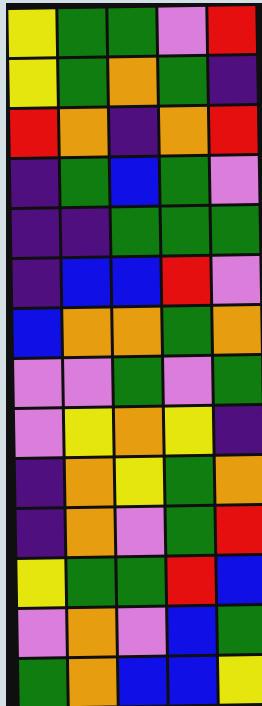[["yellow", "green", "green", "violet", "red"], ["yellow", "green", "orange", "green", "indigo"], ["red", "orange", "indigo", "orange", "red"], ["indigo", "green", "blue", "green", "violet"], ["indigo", "indigo", "green", "green", "green"], ["indigo", "blue", "blue", "red", "violet"], ["blue", "orange", "orange", "green", "orange"], ["violet", "violet", "green", "violet", "green"], ["violet", "yellow", "orange", "yellow", "indigo"], ["indigo", "orange", "yellow", "green", "orange"], ["indigo", "orange", "violet", "green", "red"], ["yellow", "green", "green", "red", "blue"], ["violet", "orange", "violet", "blue", "green"], ["green", "orange", "blue", "blue", "yellow"]]